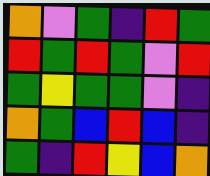[["orange", "violet", "green", "indigo", "red", "green"], ["red", "green", "red", "green", "violet", "red"], ["green", "yellow", "green", "green", "violet", "indigo"], ["orange", "green", "blue", "red", "blue", "indigo"], ["green", "indigo", "red", "yellow", "blue", "orange"]]